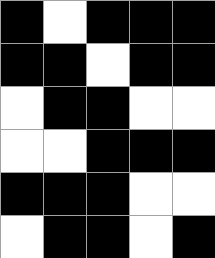[["black", "white", "black", "black", "black"], ["black", "black", "white", "black", "black"], ["white", "black", "black", "white", "white"], ["white", "white", "black", "black", "black"], ["black", "black", "black", "white", "white"], ["white", "black", "black", "white", "black"]]